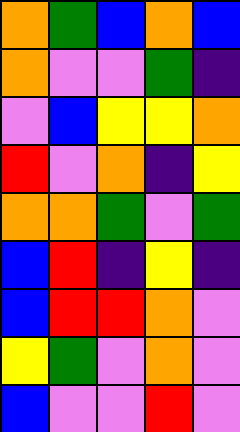[["orange", "green", "blue", "orange", "blue"], ["orange", "violet", "violet", "green", "indigo"], ["violet", "blue", "yellow", "yellow", "orange"], ["red", "violet", "orange", "indigo", "yellow"], ["orange", "orange", "green", "violet", "green"], ["blue", "red", "indigo", "yellow", "indigo"], ["blue", "red", "red", "orange", "violet"], ["yellow", "green", "violet", "orange", "violet"], ["blue", "violet", "violet", "red", "violet"]]